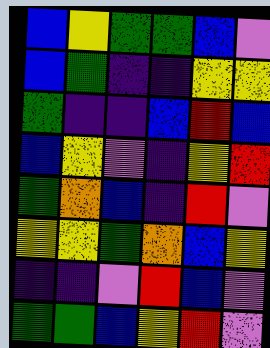[["blue", "yellow", "green", "green", "blue", "violet"], ["blue", "green", "indigo", "indigo", "yellow", "yellow"], ["green", "indigo", "indigo", "blue", "red", "blue"], ["blue", "yellow", "violet", "indigo", "yellow", "red"], ["green", "orange", "blue", "indigo", "red", "violet"], ["yellow", "yellow", "green", "orange", "blue", "yellow"], ["indigo", "indigo", "violet", "red", "blue", "violet"], ["green", "green", "blue", "yellow", "red", "violet"]]